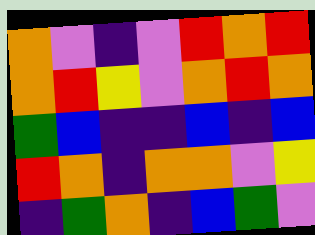[["orange", "violet", "indigo", "violet", "red", "orange", "red"], ["orange", "red", "yellow", "violet", "orange", "red", "orange"], ["green", "blue", "indigo", "indigo", "blue", "indigo", "blue"], ["red", "orange", "indigo", "orange", "orange", "violet", "yellow"], ["indigo", "green", "orange", "indigo", "blue", "green", "violet"]]